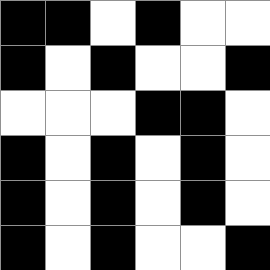[["black", "black", "white", "black", "white", "white"], ["black", "white", "black", "white", "white", "black"], ["white", "white", "white", "black", "black", "white"], ["black", "white", "black", "white", "black", "white"], ["black", "white", "black", "white", "black", "white"], ["black", "white", "black", "white", "white", "black"]]